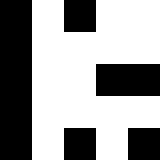[["black", "white", "black", "white", "white"], ["black", "white", "white", "white", "white"], ["black", "white", "white", "black", "black"], ["black", "white", "white", "white", "white"], ["black", "white", "black", "white", "black"]]